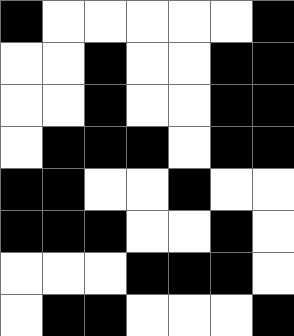[["black", "white", "white", "white", "white", "white", "black"], ["white", "white", "black", "white", "white", "black", "black"], ["white", "white", "black", "white", "white", "black", "black"], ["white", "black", "black", "black", "white", "black", "black"], ["black", "black", "white", "white", "black", "white", "white"], ["black", "black", "black", "white", "white", "black", "white"], ["white", "white", "white", "black", "black", "black", "white"], ["white", "black", "black", "white", "white", "white", "black"]]